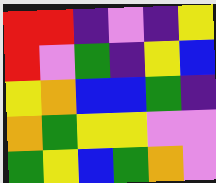[["red", "red", "indigo", "violet", "indigo", "yellow"], ["red", "violet", "green", "indigo", "yellow", "blue"], ["yellow", "orange", "blue", "blue", "green", "indigo"], ["orange", "green", "yellow", "yellow", "violet", "violet"], ["green", "yellow", "blue", "green", "orange", "violet"]]